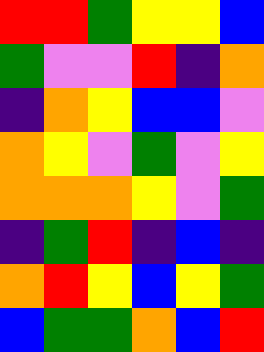[["red", "red", "green", "yellow", "yellow", "blue"], ["green", "violet", "violet", "red", "indigo", "orange"], ["indigo", "orange", "yellow", "blue", "blue", "violet"], ["orange", "yellow", "violet", "green", "violet", "yellow"], ["orange", "orange", "orange", "yellow", "violet", "green"], ["indigo", "green", "red", "indigo", "blue", "indigo"], ["orange", "red", "yellow", "blue", "yellow", "green"], ["blue", "green", "green", "orange", "blue", "red"]]